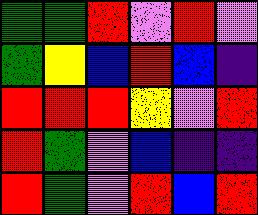[["green", "green", "red", "violet", "red", "violet"], ["green", "yellow", "blue", "red", "blue", "indigo"], ["red", "red", "red", "yellow", "violet", "red"], ["red", "green", "violet", "blue", "indigo", "indigo"], ["red", "green", "violet", "red", "blue", "red"]]